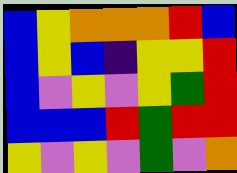[["blue", "yellow", "orange", "orange", "orange", "red", "blue"], ["blue", "yellow", "blue", "indigo", "yellow", "yellow", "red"], ["blue", "violet", "yellow", "violet", "yellow", "green", "red"], ["blue", "blue", "blue", "red", "green", "red", "red"], ["yellow", "violet", "yellow", "violet", "green", "violet", "orange"]]